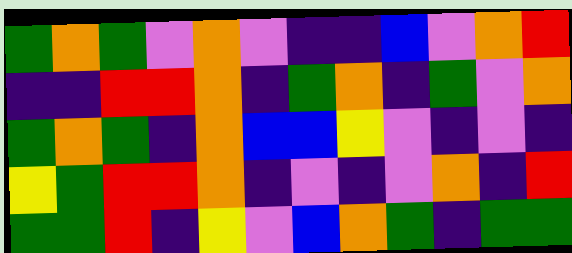[["green", "orange", "green", "violet", "orange", "violet", "indigo", "indigo", "blue", "violet", "orange", "red"], ["indigo", "indigo", "red", "red", "orange", "indigo", "green", "orange", "indigo", "green", "violet", "orange"], ["green", "orange", "green", "indigo", "orange", "blue", "blue", "yellow", "violet", "indigo", "violet", "indigo"], ["yellow", "green", "red", "red", "orange", "indigo", "violet", "indigo", "violet", "orange", "indigo", "red"], ["green", "green", "red", "indigo", "yellow", "violet", "blue", "orange", "green", "indigo", "green", "green"]]